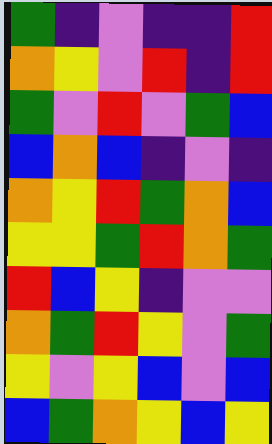[["green", "indigo", "violet", "indigo", "indigo", "red"], ["orange", "yellow", "violet", "red", "indigo", "red"], ["green", "violet", "red", "violet", "green", "blue"], ["blue", "orange", "blue", "indigo", "violet", "indigo"], ["orange", "yellow", "red", "green", "orange", "blue"], ["yellow", "yellow", "green", "red", "orange", "green"], ["red", "blue", "yellow", "indigo", "violet", "violet"], ["orange", "green", "red", "yellow", "violet", "green"], ["yellow", "violet", "yellow", "blue", "violet", "blue"], ["blue", "green", "orange", "yellow", "blue", "yellow"]]